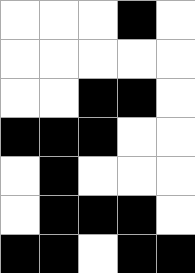[["white", "white", "white", "black", "white"], ["white", "white", "white", "white", "white"], ["white", "white", "black", "black", "white"], ["black", "black", "black", "white", "white"], ["white", "black", "white", "white", "white"], ["white", "black", "black", "black", "white"], ["black", "black", "white", "black", "black"]]